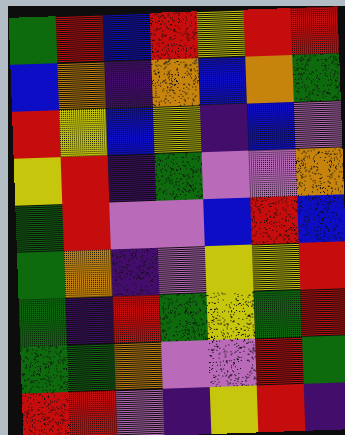[["green", "red", "blue", "red", "yellow", "red", "red"], ["blue", "orange", "indigo", "orange", "blue", "orange", "green"], ["red", "yellow", "blue", "yellow", "indigo", "blue", "violet"], ["yellow", "red", "indigo", "green", "violet", "violet", "orange"], ["green", "red", "violet", "violet", "blue", "red", "blue"], ["green", "orange", "indigo", "violet", "yellow", "yellow", "red"], ["green", "indigo", "red", "green", "yellow", "green", "red"], ["green", "green", "orange", "violet", "violet", "red", "green"], ["red", "red", "violet", "indigo", "yellow", "red", "indigo"]]